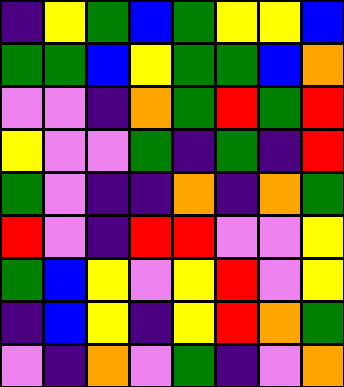[["indigo", "yellow", "green", "blue", "green", "yellow", "yellow", "blue"], ["green", "green", "blue", "yellow", "green", "green", "blue", "orange"], ["violet", "violet", "indigo", "orange", "green", "red", "green", "red"], ["yellow", "violet", "violet", "green", "indigo", "green", "indigo", "red"], ["green", "violet", "indigo", "indigo", "orange", "indigo", "orange", "green"], ["red", "violet", "indigo", "red", "red", "violet", "violet", "yellow"], ["green", "blue", "yellow", "violet", "yellow", "red", "violet", "yellow"], ["indigo", "blue", "yellow", "indigo", "yellow", "red", "orange", "green"], ["violet", "indigo", "orange", "violet", "green", "indigo", "violet", "orange"]]